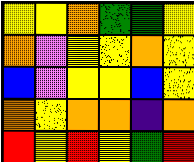[["yellow", "yellow", "orange", "green", "green", "yellow"], ["orange", "violet", "yellow", "yellow", "orange", "yellow"], ["blue", "violet", "yellow", "yellow", "blue", "yellow"], ["orange", "yellow", "orange", "orange", "indigo", "orange"], ["red", "yellow", "red", "yellow", "green", "red"]]